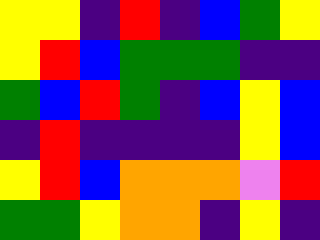[["yellow", "yellow", "indigo", "red", "indigo", "blue", "green", "yellow"], ["yellow", "red", "blue", "green", "green", "green", "indigo", "indigo"], ["green", "blue", "red", "green", "indigo", "blue", "yellow", "blue"], ["indigo", "red", "indigo", "indigo", "indigo", "indigo", "yellow", "blue"], ["yellow", "red", "blue", "orange", "orange", "orange", "violet", "red"], ["green", "green", "yellow", "orange", "orange", "indigo", "yellow", "indigo"]]